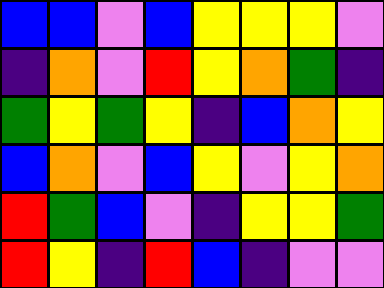[["blue", "blue", "violet", "blue", "yellow", "yellow", "yellow", "violet"], ["indigo", "orange", "violet", "red", "yellow", "orange", "green", "indigo"], ["green", "yellow", "green", "yellow", "indigo", "blue", "orange", "yellow"], ["blue", "orange", "violet", "blue", "yellow", "violet", "yellow", "orange"], ["red", "green", "blue", "violet", "indigo", "yellow", "yellow", "green"], ["red", "yellow", "indigo", "red", "blue", "indigo", "violet", "violet"]]